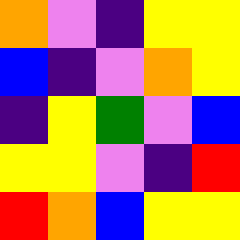[["orange", "violet", "indigo", "yellow", "yellow"], ["blue", "indigo", "violet", "orange", "yellow"], ["indigo", "yellow", "green", "violet", "blue"], ["yellow", "yellow", "violet", "indigo", "red"], ["red", "orange", "blue", "yellow", "yellow"]]